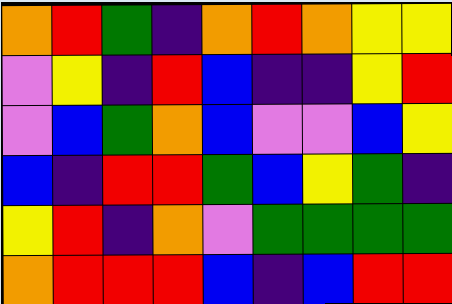[["orange", "red", "green", "indigo", "orange", "red", "orange", "yellow", "yellow"], ["violet", "yellow", "indigo", "red", "blue", "indigo", "indigo", "yellow", "red"], ["violet", "blue", "green", "orange", "blue", "violet", "violet", "blue", "yellow"], ["blue", "indigo", "red", "red", "green", "blue", "yellow", "green", "indigo"], ["yellow", "red", "indigo", "orange", "violet", "green", "green", "green", "green"], ["orange", "red", "red", "red", "blue", "indigo", "blue", "red", "red"]]